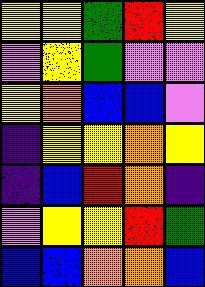[["yellow", "yellow", "green", "red", "yellow"], ["violet", "yellow", "green", "violet", "violet"], ["yellow", "orange", "blue", "blue", "violet"], ["indigo", "yellow", "yellow", "orange", "yellow"], ["indigo", "blue", "red", "orange", "indigo"], ["violet", "yellow", "yellow", "red", "green"], ["blue", "blue", "orange", "orange", "blue"]]